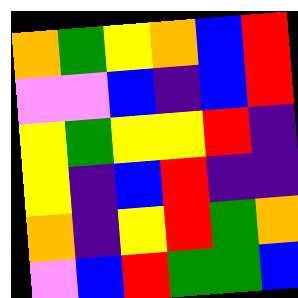[["orange", "green", "yellow", "orange", "blue", "red"], ["violet", "violet", "blue", "indigo", "blue", "red"], ["yellow", "green", "yellow", "yellow", "red", "indigo"], ["yellow", "indigo", "blue", "red", "indigo", "indigo"], ["orange", "indigo", "yellow", "red", "green", "orange"], ["violet", "blue", "red", "green", "green", "blue"]]